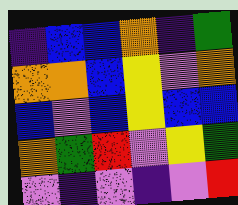[["indigo", "blue", "blue", "orange", "indigo", "green"], ["orange", "orange", "blue", "yellow", "violet", "orange"], ["blue", "violet", "blue", "yellow", "blue", "blue"], ["orange", "green", "red", "violet", "yellow", "green"], ["violet", "indigo", "violet", "indigo", "violet", "red"]]